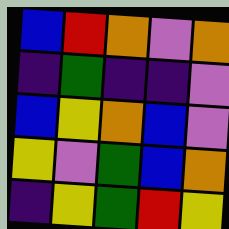[["blue", "red", "orange", "violet", "orange"], ["indigo", "green", "indigo", "indigo", "violet"], ["blue", "yellow", "orange", "blue", "violet"], ["yellow", "violet", "green", "blue", "orange"], ["indigo", "yellow", "green", "red", "yellow"]]